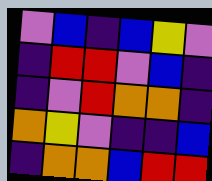[["violet", "blue", "indigo", "blue", "yellow", "violet"], ["indigo", "red", "red", "violet", "blue", "indigo"], ["indigo", "violet", "red", "orange", "orange", "indigo"], ["orange", "yellow", "violet", "indigo", "indigo", "blue"], ["indigo", "orange", "orange", "blue", "red", "red"]]